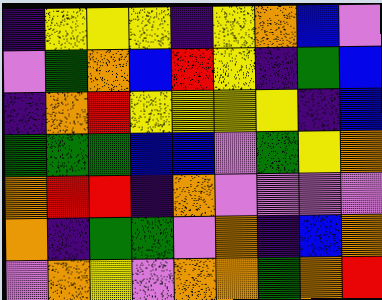[["indigo", "yellow", "yellow", "yellow", "indigo", "yellow", "orange", "blue", "violet"], ["violet", "green", "orange", "blue", "red", "yellow", "indigo", "green", "blue"], ["indigo", "orange", "red", "yellow", "yellow", "yellow", "yellow", "indigo", "blue"], ["green", "green", "green", "blue", "blue", "violet", "green", "yellow", "orange"], ["orange", "red", "red", "indigo", "orange", "violet", "violet", "violet", "violet"], ["orange", "indigo", "green", "green", "violet", "orange", "indigo", "blue", "orange"], ["violet", "orange", "yellow", "violet", "orange", "orange", "green", "orange", "red"]]